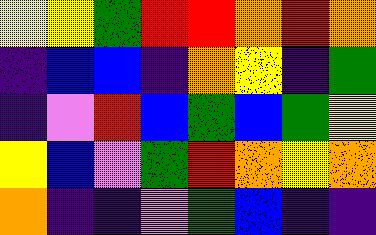[["yellow", "yellow", "green", "red", "red", "orange", "red", "orange"], ["indigo", "blue", "blue", "indigo", "orange", "yellow", "indigo", "green"], ["indigo", "violet", "red", "blue", "green", "blue", "green", "yellow"], ["yellow", "blue", "violet", "green", "red", "orange", "yellow", "orange"], ["orange", "indigo", "indigo", "violet", "green", "blue", "indigo", "indigo"]]